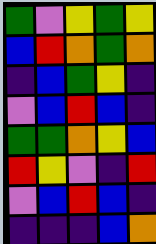[["green", "violet", "yellow", "green", "yellow"], ["blue", "red", "orange", "green", "orange"], ["indigo", "blue", "green", "yellow", "indigo"], ["violet", "blue", "red", "blue", "indigo"], ["green", "green", "orange", "yellow", "blue"], ["red", "yellow", "violet", "indigo", "red"], ["violet", "blue", "red", "blue", "indigo"], ["indigo", "indigo", "indigo", "blue", "orange"]]